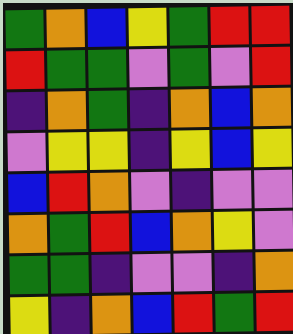[["green", "orange", "blue", "yellow", "green", "red", "red"], ["red", "green", "green", "violet", "green", "violet", "red"], ["indigo", "orange", "green", "indigo", "orange", "blue", "orange"], ["violet", "yellow", "yellow", "indigo", "yellow", "blue", "yellow"], ["blue", "red", "orange", "violet", "indigo", "violet", "violet"], ["orange", "green", "red", "blue", "orange", "yellow", "violet"], ["green", "green", "indigo", "violet", "violet", "indigo", "orange"], ["yellow", "indigo", "orange", "blue", "red", "green", "red"]]